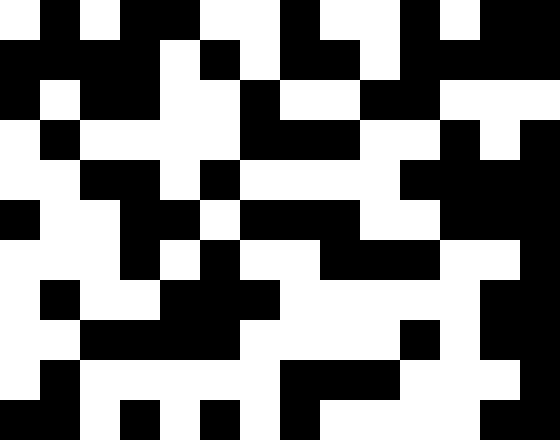[["white", "black", "white", "black", "black", "white", "white", "black", "white", "white", "black", "white", "black", "black"], ["black", "black", "black", "black", "white", "black", "white", "black", "black", "white", "black", "black", "black", "black"], ["black", "white", "black", "black", "white", "white", "black", "white", "white", "black", "black", "white", "white", "white"], ["white", "black", "white", "white", "white", "white", "black", "black", "black", "white", "white", "black", "white", "black"], ["white", "white", "black", "black", "white", "black", "white", "white", "white", "white", "black", "black", "black", "black"], ["black", "white", "white", "black", "black", "white", "black", "black", "black", "white", "white", "black", "black", "black"], ["white", "white", "white", "black", "white", "black", "white", "white", "black", "black", "black", "white", "white", "black"], ["white", "black", "white", "white", "black", "black", "black", "white", "white", "white", "white", "white", "black", "black"], ["white", "white", "black", "black", "black", "black", "white", "white", "white", "white", "black", "white", "black", "black"], ["white", "black", "white", "white", "white", "white", "white", "black", "black", "black", "white", "white", "white", "black"], ["black", "black", "white", "black", "white", "black", "white", "black", "white", "white", "white", "white", "black", "black"]]